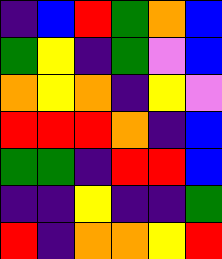[["indigo", "blue", "red", "green", "orange", "blue"], ["green", "yellow", "indigo", "green", "violet", "blue"], ["orange", "yellow", "orange", "indigo", "yellow", "violet"], ["red", "red", "red", "orange", "indigo", "blue"], ["green", "green", "indigo", "red", "red", "blue"], ["indigo", "indigo", "yellow", "indigo", "indigo", "green"], ["red", "indigo", "orange", "orange", "yellow", "red"]]